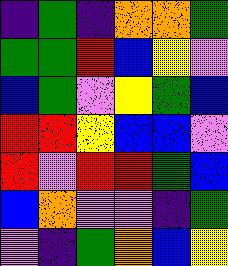[["indigo", "green", "indigo", "orange", "orange", "green"], ["green", "green", "red", "blue", "yellow", "violet"], ["blue", "green", "violet", "yellow", "green", "blue"], ["red", "red", "yellow", "blue", "blue", "violet"], ["red", "violet", "red", "red", "green", "blue"], ["blue", "orange", "violet", "violet", "indigo", "green"], ["violet", "indigo", "green", "orange", "blue", "yellow"]]